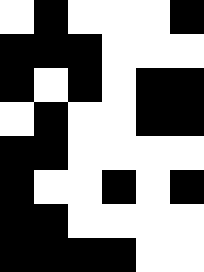[["white", "black", "white", "white", "white", "black"], ["black", "black", "black", "white", "white", "white"], ["black", "white", "black", "white", "black", "black"], ["white", "black", "white", "white", "black", "black"], ["black", "black", "white", "white", "white", "white"], ["black", "white", "white", "black", "white", "black"], ["black", "black", "white", "white", "white", "white"], ["black", "black", "black", "black", "white", "white"]]